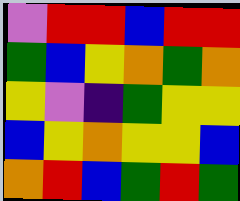[["violet", "red", "red", "blue", "red", "red"], ["green", "blue", "yellow", "orange", "green", "orange"], ["yellow", "violet", "indigo", "green", "yellow", "yellow"], ["blue", "yellow", "orange", "yellow", "yellow", "blue"], ["orange", "red", "blue", "green", "red", "green"]]